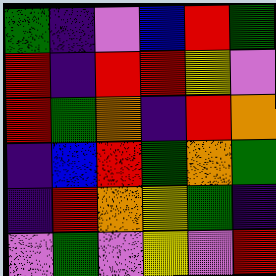[["green", "indigo", "violet", "blue", "red", "green"], ["red", "indigo", "red", "red", "yellow", "violet"], ["red", "green", "orange", "indigo", "red", "orange"], ["indigo", "blue", "red", "green", "orange", "green"], ["indigo", "red", "orange", "yellow", "green", "indigo"], ["violet", "green", "violet", "yellow", "violet", "red"]]